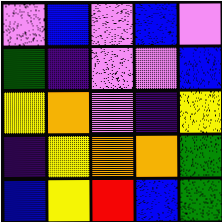[["violet", "blue", "violet", "blue", "violet"], ["green", "indigo", "violet", "violet", "blue"], ["yellow", "orange", "violet", "indigo", "yellow"], ["indigo", "yellow", "orange", "orange", "green"], ["blue", "yellow", "red", "blue", "green"]]